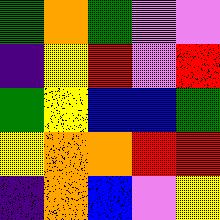[["green", "orange", "green", "violet", "violet"], ["indigo", "yellow", "red", "violet", "red"], ["green", "yellow", "blue", "blue", "green"], ["yellow", "orange", "orange", "red", "red"], ["indigo", "orange", "blue", "violet", "yellow"]]